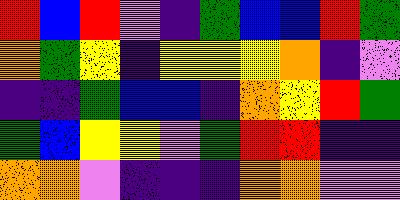[["red", "blue", "red", "violet", "indigo", "green", "blue", "blue", "red", "green"], ["orange", "green", "yellow", "indigo", "yellow", "yellow", "yellow", "orange", "indigo", "violet"], ["indigo", "indigo", "green", "blue", "blue", "indigo", "orange", "yellow", "red", "green"], ["green", "blue", "yellow", "yellow", "violet", "green", "red", "red", "indigo", "indigo"], ["orange", "orange", "violet", "indigo", "indigo", "indigo", "orange", "orange", "violet", "violet"]]